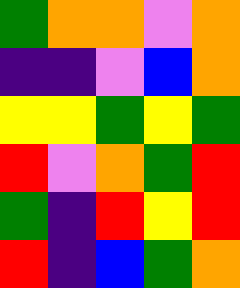[["green", "orange", "orange", "violet", "orange"], ["indigo", "indigo", "violet", "blue", "orange"], ["yellow", "yellow", "green", "yellow", "green"], ["red", "violet", "orange", "green", "red"], ["green", "indigo", "red", "yellow", "red"], ["red", "indigo", "blue", "green", "orange"]]